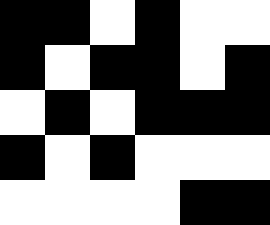[["black", "black", "white", "black", "white", "white"], ["black", "white", "black", "black", "white", "black"], ["white", "black", "white", "black", "black", "black"], ["black", "white", "black", "white", "white", "white"], ["white", "white", "white", "white", "black", "black"]]